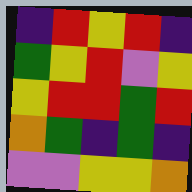[["indigo", "red", "yellow", "red", "indigo"], ["green", "yellow", "red", "violet", "yellow"], ["yellow", "red", "red", "green", "red"], ["orange", "green", "indigo", "green", "indigo"], ["violet", "violet", "yellow", "yellow", "orange"]]